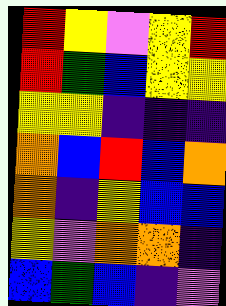[["red", "yellow", "violet", "yellow", "red"], ["red", "green", "blue", "yellow", "yellow"], ["yellow", "yellow", "indigo", "indigo", "indigo"], ["orange", "blue", "red", "blue", "orange"], ["orange", "indigo", "yellow", "blue", "blue"], ["yellow", "violet", "orange", "orange", "indigo"], ["blue", "green", "blue", "indigo", "violet"]]